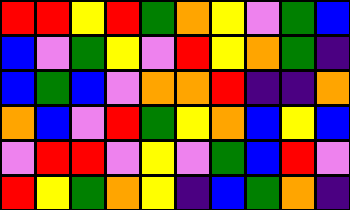[["red", "red", "yellow", "red", "green", "orange", "yellow", "violet", "green", "blue"], ["blue", "violet", "green", "yellow", "violet", "red", "yellow", "orange", "green", "indigo"], ["blue", "green", "blue", "violet", "orange", "orange", "red", "indigo", "indigo", "orange"], ["orange", "blue", "violet", "red", "green", "yellow", "orange", "blue", "yellow", "blue"], ["violet", "red", "red", "violet", "yellow", "violet", "green", "blue", "red", "violet"], ["red", "yellow", "green", "orange", "yellow", "indigo", "blue", "green", "orange", "indigo"]]